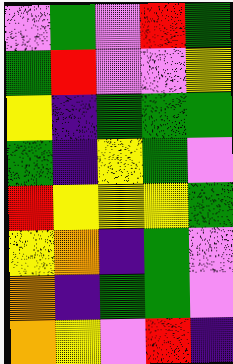[["violet", "green", "violet", "red", "green"], ["green", "red", "violet", "violet", "yellow"], ["yellow", "indigo", "green", "green", "green"], ["green", "indigo", "yellow", "green", "violet"], ["red", "yellow", "yellow", "yellow", "green"], ["yellow", "orange", "indigo", "green", "violet"], ["orange", "indigo", "green", "green", "violet"], ["orange", "yellow", "violet", "red", "indigo"]]